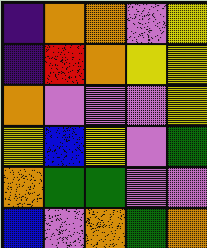[["indigo", "orange", "orange", "violet", "yellow"], ["indigo", "red", "orange", "yellow", "yellow"], ["orange", "violet", "violet", "violet", "yellow"], ["yellow", "blue", "yellow", "violet", "green"], ["orange", "green", "green", "violet", "violet"], ["blue", "violet", "orange", "green", "orange"]]